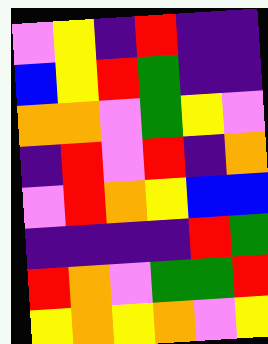[["violet", "yellow", "indigo", "red", "indigo", "indigo"], ["blue", "yellow", "red", "green", "indigo", "indigo"], ["orange", "orange", "violet", "green", "yellow", "violet"], ["indigo", "red", "violet", "red", "indigo", "orange"], ["violet", "red", "orange", "yellow", "blue", "blue"], ["indigo", "indigo", "indigo", "indigo", "red", "green"], ["red", "orange", "violet", "green", "green", "red"], ["yellow", "orange", "yellow", "orange", "violet", "yellow"]]